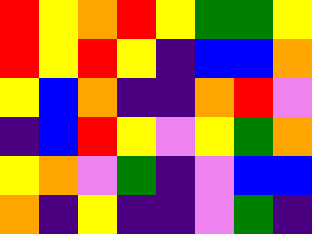[["red", "yellow", "orange", "red", "yellow", "green", "green", "yellow"], ["red", "yellow", "red", "yellow", "indigo", "blue", "blue", "orange"], ["yellow", "blue", "orange", "indigo", "indigo", "orange", "red", "violet"], ["indigo", "blue", "red", "yellow", "violet", "yellow", "green", "orange"], ["yellow", "orange", "violet", "green", "indigo", "violet", "blue", "blue"], ["orange", "indigo", "yellow", "indigo", "indigo", "violet", "green", "indigo"]]